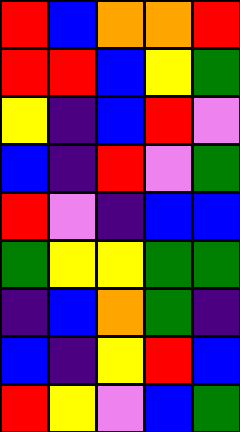[["red", "blue", "orange", "orange", "red"], ["red", "red", "blue", "yellow", "green"], ["yellow", "indigo", "blue", "red", "violet"], ["blue", "indigo", "red", "violet", "green"], ["red", "violet", "indigo", "blue", "blue"], ["green", "yellow", "yellow", "green", "green"], ["indigo", "blue", "orange", "green", "indigo"], ["blue", "indigo", "yellow", "red", "blue"], ["red", "yellow", "violet", "blue", "green"]]